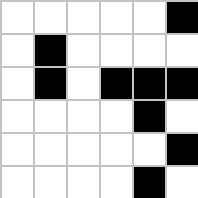[["white", "white", "white", "white", "white", "black"], ["white", "black", "white", "white", "white", "white"], ["white", "black", "white", "black", "black", "black"], ["white", "white", "white", "white", "black", "white"], ["white", "white", "white", "white", "white", "black"], ["white", "white", "white", "white", "black", "white"]]